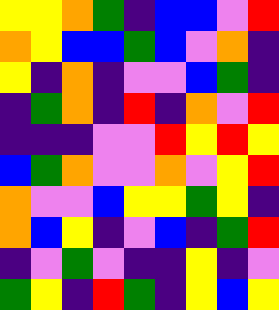[["yellow", "yellow", "orange", "green", "indigo", "blue", "blue", "violet", "red"], ["orange", "yellow", "blue", "blue", "green", "blue", "violet", "orange", "indigo"], ["yellow", "indigo", "orange", "indigo", "violet", "violet", "blue", "green", "indigo"], ["indigo", "green", "orange", "indigo", "red", "indigo", "orange", "violet", "red"], ["indigo", "indigo", "indigo", "violet", "violet", "red", "yellow", "red", "yellow"], ["blue", "green", "orange", "violet", "violet", "orange", "violet", "yellow", "red"], ["orange", "violet", "violet", "blue", "yellow", "yellow", "green", "yellow", "indigo"], ["orange", "blue", "yellow", "indigo", "violet", "blue", "indigo", "green", "red"], ["indigo", "violet", "green", "violet", "indigo", "indigo", "yellow", "indigo", "violet"], ["green", "yellow", "indigo", "red", "green", "indigo", "yellow", "blue", "yellow"]]